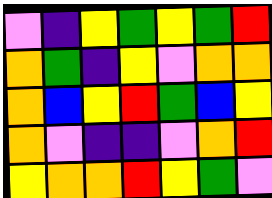[["violet", "indigo", "yellow", "green", "yellow", "green", "red"], ["orange", "green", "indigo", "yellow", "violet", "orange", "orange"], ["orange", "blue", "yellow", "red", "green", "blue", "yellow"], ["orange", "violet", "indigo", "indigo", "violet", "orange", "red"], ["yellow", "orange", "orange", "red", "yellow", "green", "violet"]]